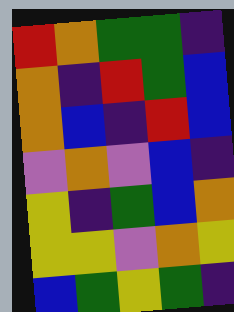[["red", "orange", "green", "green", "indigo"], ["orange", "indigo", "red", "green", "blue"], ["orange", "blue", "indigo", "red", "blue"], ["violet", "orange", "violet", "blue", "indigo"], ["yellow", "indigo", "green", "blue", "orange"], ["yellow", "yellow", "violet", "orange", "yellow"], ["blue", "green", "yellow", "green", "indigo"]]